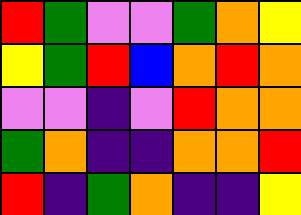[["red", "green", "violet", "violet", "green", "orange", "yellow"], ["yellow", "green", "red", "blue", "orange", "red", "orange"], ["violet", "violet", "indigo", "violet", "red", "orange", "orange"], ["green", "orange", "indigo", "indigo", "orange", "orange", "red"], ["red", "indigo", "green", "orange", "indigo", "indigo", "yellow"]]